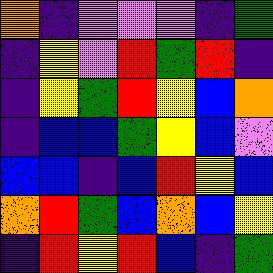[["orange", "indigo", "violet", "violet", "violet", "indigo", "green"], ["indigo", "yellow", "violet", "red", "green", "red", "indigo"], ["indigo", "yellow", "green", "red", "yellow", "blue", "orange"], ["indigo", "blue", "blue", "green", "yellow", "blue", "violet"], ["blue", "blue", "indigo", "blue", "red", "yellow", "blue"], ["orange", "red", "green", "blue", "orange", "blue", "yellow"], ["indigo", "red", "yellow", "red", "blue", "indigo", "green"]]